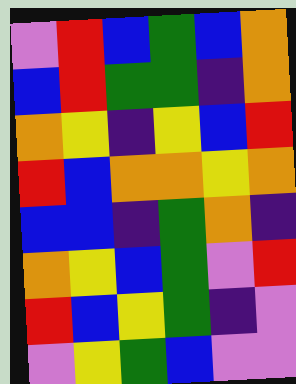[["violet", "red", "blue", "green", "blue", "orange"], ["blue", "red", "green", "green", "indigo", "orange"], ["orange", "yellow", "indigo", "yellow", "blue", "red"], ["red", "blue", "orange", "orange", "yellow", "orange"], ["blue", "blue", "indigo", "green", "orange", "indigo"], ["orange", "yellow", "blue", "green", "violet", "red"], ["red", "blue", "yellow", "green", "indigo", "violet"], ["violet", "yellow", "green", "blue", "violet", "violet"]]